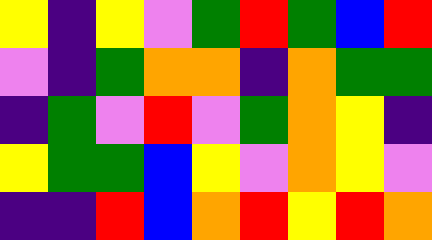[["yellow", "indigo", "yellow", "violet", "green", "red", "green", "blue", "red"], ["violet", "indigo", "green", "orange", "orange", "indigo", "orange", "green", "green"], ["indigo", "green", "violet", "red", "violet", "green", "orange", "yellow", "indigo"], ["yellow", "green", "green", "blue", "yellow", "violet", "orange", "yellow", "violet"], ["indigo", "indigo", "red", "blue", "orange", "red", "yellow", "red", "orange"]]